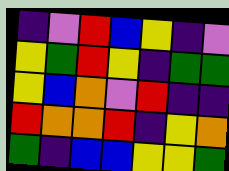[["indigo", "violet", "red", "blue", "yellow", "indigo", "violet"], ["yellow", "green", "red", "yellow", "indigo", "green", "green"], ["yellow", "blue", "orange", "violet", "red", "indigo", "indigo"], ["red", "orange", "orange", "red", "indigo", "yellow", "orange"], ["green", "indigo", "blue", "blue", "yellow", "yellow", "green"]]